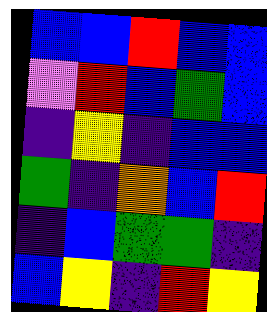[["blue", "blue", "red", "blue", "blue"], ["violet", "red", "blue", "green", "blue"], ["indigo", "yellow", "indigo", "blue", "blue"], ["green", "indigo", "orange", "blue", "red"], ["indigo", "blue", "green", "green", "indigo"], ["blue", "yellow", "indigo", "red", "yellow"]]